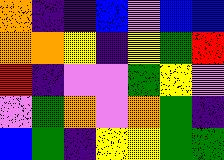[["orange", "indigo", "indigo", "blue", "violet", "blue", "blue"], ["orange", "orange", "yellow", "indigo", "yellow", "green", "red"], ["red", "indigo", "violet", "violet", "green", "yellow", "violet"], ["violet", "green", "orange", "violet", "orange", "green", "indigo"], ["blue", "green", "indigo", "yellow", "yellow", "green", "green"]]